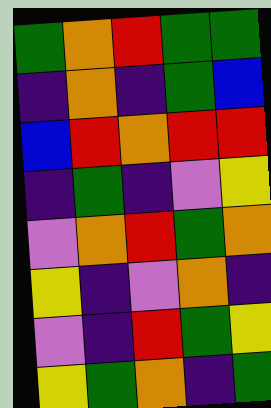[["green", "orange", "red", "green", "green"], ["indigo", "orange", "indigo", "green", "blue"], ["blue", "red", "orange", "red", "red"], ["indigo", "green", "indigo", "violet", "yellow"], ["violet", "orange", "red", "green", "orange"], ["yellow", "indigo", "violet", "orange", "indigo"], ["violet", "indigo", "red", "green", "yellow"], ["yellow", "green", "orange", "indigo", "green"]]